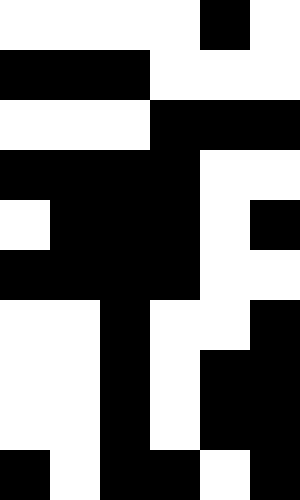[["white", "white", "white", "white", "black", "white"], ["black", "black", "black", "white", "white", "white"], ["white", "white", "white", "black", "black", "black"], ["black", "black", "black", "black", "white", "white"], ["white", "black", "black", "black", "white", "black"], ["black", "black", "black", "black", "white", "white"], ["white", "white", "black", "white", "white", "black"], ["white", "white", "black", "white", "black", "black"], ["white", "white", "black", "white", "black", "black"], ["black", "white", "black", "black", "white", "black"]]